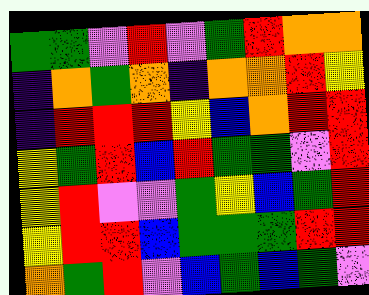[["green", "green", "violet", "red", "violet", "green", "red", "orange", "orange"], ["indigo", "orange", "green", "orange", "indigo", "orange", "orange", "red", "yellow"], ["indigo", "red", "red", "red", "yellow", "blue", "orange", "red", "red"], ["yellow", "green", "red", "blue", "red", "green", "green", "violet", "red"], ["yellow", "red", "violet", "violet", "green", "yellow", "blue", "green", "red"], ["yellow", "red", "red", "blue", "green", "green", "green", "red", "red"], ["orange", "green", "red", "violet", "blue", "green", "blue", "green", "violet"]]